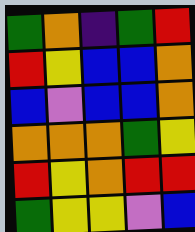[["green", "orange", "indigo", "green", "red"], ["red", "yellow", "blue", "blue", "orange"], ["blue", "violet", "blue", "blue", "orange"], ["orange", "orange", "orange", "green", "yellow"], ["red", "yellow", "orange", "red", "red"], ["green", "yellow", "yellow", "violet", "blue"]]